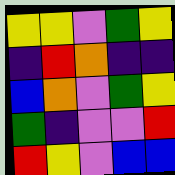[["yellow", "yellow", "violet", "green", "yellow"], ["indigo", "red", "orange", "indigo", "indigo"], ["blue", "orange", "violet", "green", "yellow"], ["green", "indigo", "violet", "violet", "red"], ["red", "yellow", "violet", "blue", "blue"]]